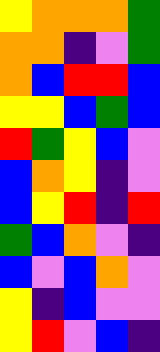[["yellow", "orange", "orange", "orange", "green"], ["orange", "orange", "indigo", "violet", "green"], ["orange", "blue", "red", "red", "blue"], ["yellow", "yellow", "blue", "green", "blue"], ["red", "green", "yellow", "blue", "violet"], ["blue", "orange", "yellow", "indigo", "violet"], ["blue", "yellow", "red", "indigo", "red"], ["green", "blue", "orange", "violet", "indigo"], ["blue", "violet", "blue", "orange", "violet"], ["yellow", "indigo", "blue", "violet", "violet"], ["yellow", "red", "violet", "blue", "indigo"]]